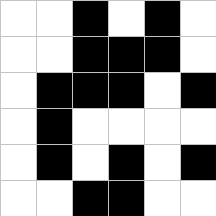[["white", "white", "black", "white", "black", "white"], ["white", "white", "black", "black", "black", "white"], ["white", "black", "black", "black", "white", "black"], ["white", "black", "white", "white", "white", "white"], ["white", "black", "white", "black", "white", "black"], ["white", "white", "black", "black", "white", "white"]]